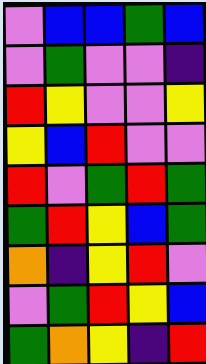[["violet", "blue", "blue", "green", "blue"], ["violet", "green", "violet", "violet", "indigo"], ["red", "yellow", "violet", "violet", "yellow"], ["yellow", "blue", "red", "violet", "violet"], ["red", "violet", "green", "red", "green"], ["green", "red", "yellow", "blue", "green"], ["orange", "indigo", "yellow", "red", "violet"], ["violet", "green", "red", "yellow", "blue"], ["green", "orange", "yellow", "indigo", "red"]]